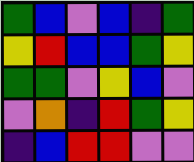[["green", "blue", "violet", "blue", "indigo", "green"], ["yellow", "red", "blue", "blue", "green", "yellow"], ["green", "green", "violet", "yellow", "blue", "violet"], ["violet", "orange", "indigo", "red", "green", "yellow"], ["indigo", "blue", "red", "red", "violet", "violet"]]